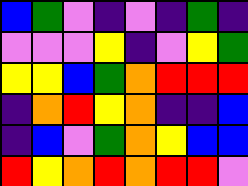[["blue", "green", "violet", "indigo", "violet", "indigo", "green", "indigo"], ["violet", "violet", "violet", "yellow", "indigo", "violet", "yellow", "green"], ["yellow", "yellow", "blue", "green", "orange", "red", "red", "red"], ["indigo", "orange", "red", "yellow", "orange", "indigo", "indigo", "blue"], ["indigo", "blue", "violet", "green", "orange", "yellow", "blue", "blue"], ["red", "yellow", "orange", "red", "orange", "red", "red", "violet"]]